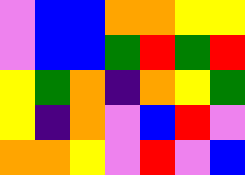[["violet", "blue", "blue", "orange", "orange", "yellow", "yellow"], ["violet", "blue", "blue", "green", "red", "green", "red"], ["yellow", "green", "orange", "indigo", "orange", "yellow", "green"], ["yellow", "indigo", "orange", "violet", "blue", "red", "violet"], ["orange", "orange", "yellow", "violet", "red", "violet", "blue"]]